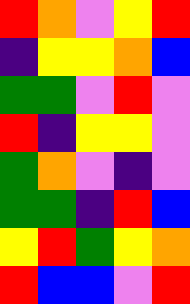[["red", "orange", "violet", "yellow", "red"], ["indigo", "yellow", "yellow", "orange", "blue"], ["green", "green", "violet", "red", "violet"], ["red", "indigo", "yellow", "yellow", "violet"], ["green", "orange", "violet", "indigo", "violet"], ["green", "green", "indigo", "red", "blue"], ["yellow", "red", "green", "yellow", "orange"], ["red", "blue", "blue", "violet", "red"]]